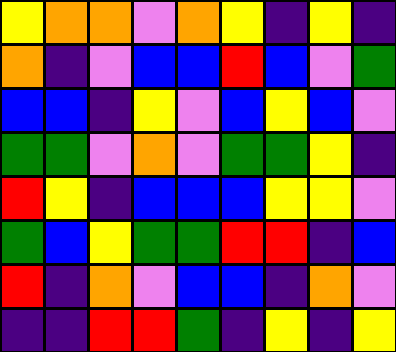[["yellow", "orange", "orange", "violet", "orange", "yellow", "indigo", "yellow", "indigo"], ["orange", "indigo", "violet", "blue", "blue", "red", "blue", "violet", "green"], ["blue", "blue", "indigo", "yellow", "violet", "blue", "yellow", "blue", "violet"], ["green", "green", "violet", "orange", "violet", "green", "green", "yellow", "indigo"], ["red", "yellow", "indigo", "blue", "blue", "blue", "yellow", "yellow", "violet"], ["green", "blue", "yellow", "green", "green", "red", "red", "indigo", "blue"], ["red", "indigo", "orange", "violet", "blue", "blue", "indigo", "orange", "violet"], ["indigo", "indigo", "red", "red", "green", "indigo", "yellow", "indigo", "yellow"]]